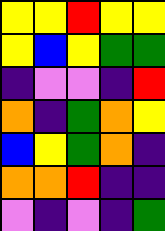[["yellow", "yellow", "red", "yellow", "yellow"], ["yellow", "blue", "yellow", "green", "green"], ["indigo", "violet", "violet", "indigo", "red"], ["orange", "indigo", "green", "orange", "yellow"], ["blue", "yellow", "green", "orange", "indigo"], ["orange", "orange", "red", "indigo", "indigo"], ["violet", "indigo", "violet", "indigo", "green"]]